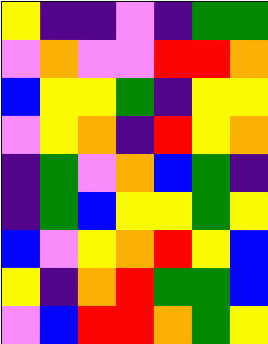[["yellow", "indigo", "indigo", "violet", "indigo", "green", "green"], ["violet", "orange", "violet", "violet", "red", "red", "orange"], ["blue", "yellow", "yellow", "green", "indigo", "yellow", "yellow"], ["violet", "yellow", "orange", "indigo", "red", "yellow", "orange"], ["indigo", "green", "violet", "orange", "blue", "green", "indigo"], ["indigo", "green", "blue", "yellow", "yellow", "green", "yellow"], ["blue", "violet", "yellow", "orange", "red", "yellow", "blue"], ["yellow", "indigo", "orange", "red", "green", "green", "blue"], ["violet", "blue", "red", "red", "orange", "green", "yellow"]]